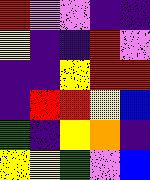[["red", "violet", "violet", "indigo", "indigo"], ["yellow", "indigo", "indigo", "red", "violet"], ["indigo", "indigo", "yellow", "red", "red"], ["indigo", "red", "red", "yellow", "blue"], ["green", "indigo", "yellow", "orange", "indigo"], ["yellow", "yellow", "green", "violet", "blue"]]